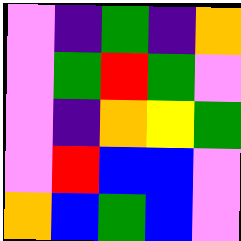[["violet", "indigo", "green", "indigo", "orange"], ["violet", "green", "red", "green", "violet"], ["violet", "indigo", "orange", "yellow", "green"], ["violet", "red", "blue", "blue", "violet"], ["orange", "blue", "green", "blue", "violet"]]